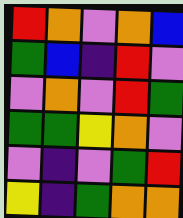[["red", "orange", "violet", "orange", "blue"], ["green", "blue", "indigo", "red", "violet"], ["violet", "orange", "violet", "red", "green"], ["green", "green", "yellow", "orange", "violet"], ["violet", "indigo", "violet", "green", "red"], ["yellow", "indigo", "green", "orange", "orange"]]